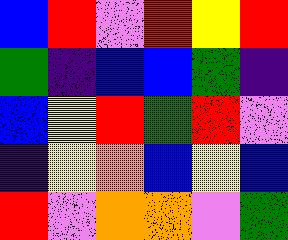[["blue", "red", "violet", "red", "yellow", "red"], ["green", "indigo", "blue", "blue", "green", "indigo"], ["blue", "yellow", "red", "green", "red", "violet"], ["indigo", "yellow", "orange", "blue", "yellow", "blue"], ["red", "violet", "orange", "orange", "violet", "green"]]